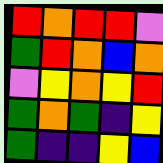[["red", "orange", "red", "red", "violet"], ["green", "red", "orange", "blue", "orange"], ["violet", "yellow", "orange", "yellow", "red"], ["green", "orange", "green", "indigo", "yellow"], ["green", "indigo", "indigo", "yellow", "blue"]]